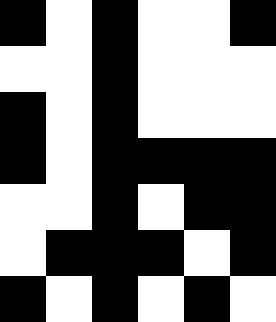[["black", "white", "black", "white", "white", "black"], ["white", "white", "black", "white", "white", "white"], ["black", "white", "black", "white", "white", "white"], ["black", "white", "black", "black", "black", "black"], ["white", "white", "black", "white", "black", "black"], ["white", "black", "black", "black", "white", "black"], ["black", "white", "black", "white", "black", "white"]]